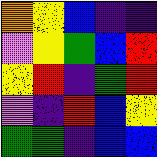[["orange", "yellow", "blue", "indigo", "indigo"], ["violet", "yellow", "green", "blue", "red"], ["yellow", "red", "indigo", "green", "red"], ["violet", "indigo", "red", "blue", "yellow"], ["green", "green", "indigo", "blue", "blue"]]